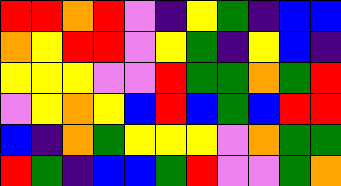[["red", "red", "orange", "red", "violet", "indigo", "yellow", "green", "indigo", "blue", "blue"], ["orange", "yellow", "red", "red", "violet", "yellow", "green", "indigo", "yellow", "blue", "indigo"], ["yellow", "yellow", "yellow", "violet", "violet", "red", "green", "green", "orange", "green", "red"], ["violet", "yellow", "orange", "yellow", "blue", "red", "blue", "green", "blue", "red", "red"], ["blue", "indigo", "orange", "green", "yellow", "yellow", "yellow", "violet", "orange", "green", "green"], ["red", "green", "indigo", "blue", "blue", "green", "red", "violet", "violet", "green", "orange"]]